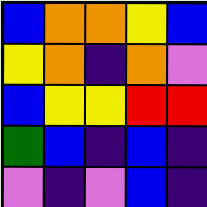[["blue", "orange", "orange", "yellow", "blue"], ["yellow", "orange", "indigo", "orange", "violet"], ["blue", "yellow", "yellow", "red", "red"], ["green", "blue", "indigo", "blue", "indigo"], ["violet", "indigo", "violet", "blue", "indigo"]]